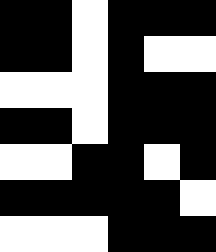[["black", "black", "white", "black", "black", "black"], ["black", "black", "white", "black", "white", "white"], ["white", "white", "white", "black", "black", "black"], ["black", "black", "white", "black", "black", "black"], ["white", "white", "black", "black", "white", "black"], ["black", "black", "black", "black", "black", "white"], ["white", "white", "white", "black", "black", "black"]]